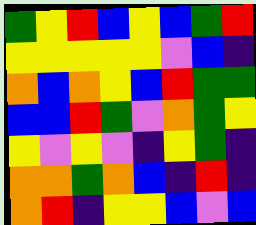[["green", "yellow", "red", "blue", "yellow", "blue", "green", "red"], ["yellow", "yellow", "yellow", "yellow", "yellow", "violet", "blue", "indigo"], ["orange", "blue", "orange", "yellow", "blue", "red", "green", "green"], ["blue", "blue", "red", "green", "violet", "orange", "green", "yellow"], ["yellow", "violet", "yellow", "violet", "indigo", "yellow", "green", "indigo"], ["orange", "orange", "green", "orange", "blue", "indigo", "red", "indigo"], ["orange", "red", "indigo", "yellow", "yellow", "blue", "violet", "blue"]]